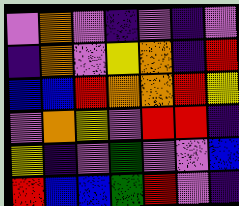[["violet", "orange", "violet", "indigo", "violet", "indigo", "violet"], ["indigo", "orange", "violet", "yellow", "orange", "indigo", "red"], ["blue", "blue", "red", "orange", "orange", "red", "yellow"], ["violet", "orange", "yellow", "violet", "red", "red", "indigo"], ["yellow", "indigo", "violet", "green", "violet", "violet", "blue"], ["red", "blue", "blue", "green", "red", "violet", "indigo"]]